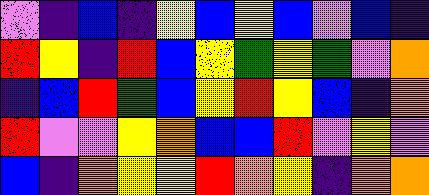[["violet", "indigo", "blue", "indigo", "yellow", "blue", "yellow", "blue", "violet", "blue", "indigo"], ["red", "yellow", "indigo", "red", "blue", "yellow", "green", "yellow", "green", "violet", "orange"], ["indigo", "blue", "red", "green", "blue", "yellow", "red", "yellow", "blue", "indigo", "orange"], ["red", "violet", "violet", "yellow", "orange", "blue", "blue", "red", "violet", "yellow", "violet"], ["blue", "indigo", "orange", "yellow", "yellow", "red", "orange", "yellow", "indigo", "orange", "orange"]]